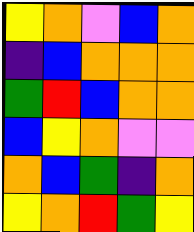[["yellow", "orange", "violet", "blue", "orange"], ["indigo", "blue", "orange", "orange", "orange"], ["green", "red", "blue", "orange", "orange"], ["blue", "yellow", "orange", "violet", "violet"], ["orange", "blue", "green", "indigo", "orange"], ["yellow", "orange", "red", "green", "yellow"]]